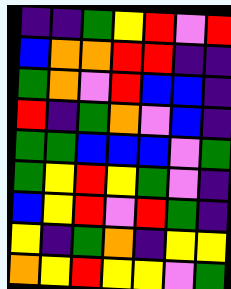[["indigo", "indigo", "green", "yellow", "red", "violet", "red"], ["blue", "orange", "orange", "red", "red", "indigo", "indigo"], ["green", "orange", "violet", "red", "blue", "blue", "indigo"], ["red", "indigo", "green", "orange", "violet", "blue", "indigo"], ["green", "green", "blue", "blue", "blue", "violet", "green"], ["green", "yellow", "red", "yellow", "green", "violet", "indigo"], ["blue", "yellow", "red", "violet", "red", "green", "indigo"], ["yellow", "indigo", "green", "orange", "indigo", "yellow", "yellow"], ["orange", "yellow", "red", "yellow", "yellow", "violet", "green"]]